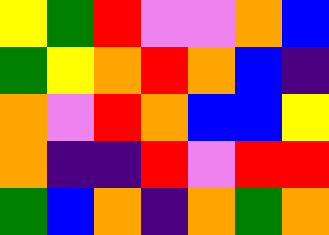[["yellow", "green", "red", "violet", "violet", "orange", "blue"], ["green", "yellow", "orange", "red", "orange", "blue", "indigo"], ["orange", "violet", "red", "orange", "blue", "blue", "yellow"], ["orange", "indigo", "indigo", "red", "violet", "red", "red"], ["green", "blue", "orange", "indigo", "orange", "green", "orange"]]